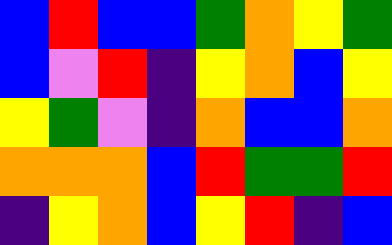[["blue", "red", "blue", "blue", "green", "orange", "yellow", "green"], ["blue", "violet", "red", "indigo", "yellow", "orange", "blue", "yellow"], ["yellow", "green", "violet", "indigo", "orange", "blue", "blue", "orange"], ["orange", "orange", "orange", "blue", "red", "green", "green", "red"], ["indigo", "yellow", "orange", "blue", "yellow", "red", "indigo", "blue"]]